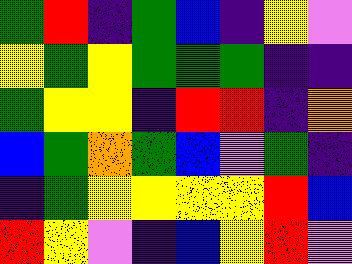[["green", "red", "indigo", "green", "blue", "indigo", "yellow", "violet"], ["yellow", "green", "yellow", "green", "green", "green", "indigo", "indigo"], ["green", "yellow", "yellow", "indigo", "red", "red", "indigo", "orange"], ["blue", "green", "orange", "green", "blue", "violet", "green", "indigo"], ["indigo", "green", "yellow", "yellow", "yellow", "yellow", "red", "blue"], ["red", "yellow", "violet", "indigo", "blue", "yellow", "red", "violet"]]